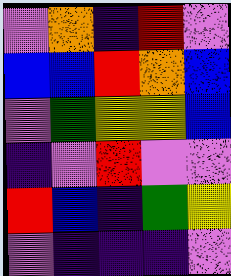[["violet", "orange", "indigo", "red", "violet"], ["blue", "blue", "red", "orange", "blue"], ["violet", "green", "yellow", "yellow", "blue"], ["indigo", "violet", "red", "violet", "violet"], ["red", "blue", "indigo", "green", "yellow"], ["violet", "indigo", "indigo", "indigo", "violet"]]